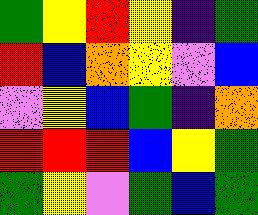[["green", "yellow", "red", "yellow", "indigo", "green"], ["red", "blue", "orange", "yellow", "violet", "blue"], ["violet", "yellow", "blue", "green", "indigo", "orange"], ["red", "red", "red", "blue", "yellow", "green"], ["green", "yellow", "violet", "green", "blue", "green"]]